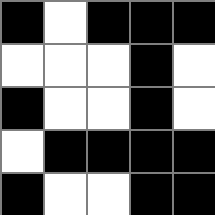[["black", "white", "black", "black", "black"], ["white", "white", "white", "black", "white"], ["black", "white", "white", "black", "white"], ["white", "black", "black", "black", "black"], ["black", "white", "white", "black", "black"]]